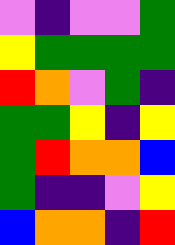[["violet", "indigo", "violet", "violet", "green"], ["yellow", "green", "green", "green", "green"], ["red", "orange", "violet", "green", "indigo"], ["green", "green", "yellow", "indigo", "yellow"], ["green", "red", "orange", "orange", "blue"], ["green", "indigo", "indigo", "violet", "yellow"], ["blue", "orange", "orange", "indigo", "red"]]